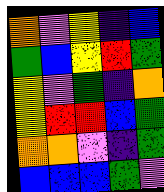[["orange", "violet", "yellow", "indigo", "blue"], ["green", "blue", "yellow", "red", "green"], ["yellow", "violet", "green", "indigo", "orange"], ["yellow", "red", "red", "blue", "green"], ["orange", "orange", "violet", "indigo", "green"], ["blue", "blue", "blue", "green", "violet"]]